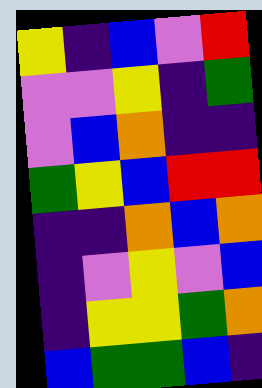[["yellow", "indigo", "blue", "violet", "red"], ["violet", "violet", "yellow", "indigo", "green"], ["violet", "blue", "orange", "indigo", "indigo"], ["green", "yellow", "blue", "red", "red"], ["indigo", "indigo", "orange", "blue", "orange"], ["indigo", "violet", "yellow", "violet", "blue"], ["indigo", "yellow", "yellow", "green", "orange"], ["blue", "green", "green", "blue", "indigo"]]